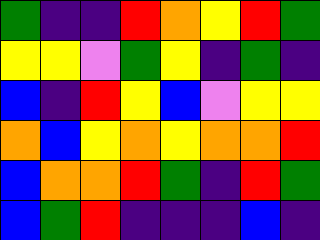[["green", "indigo", "indigo", "red", "orange", "yellow", "red", "green"], ["yellow", "yellow", "violet", "green", "yellow", "indigo", "green", "indigo"], ["blue", "indigo", "red", "yellow", "blue", "violet", "yellow", "yellow"], ["orange", "blue", "yellow", "orange", "yellow", "orange", "orange", "red"], ["blue", "orange", "orange", "red", "green", "indigo", "red", "green"], ["blue", "green", "red", "indigo", "indigo", "indigo", "blue", "indigo"]]